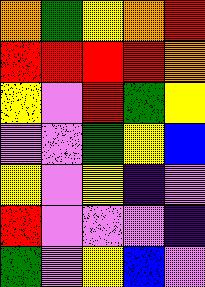[["orange", "green", "yellow", "orange", "red"], ["red", "red", "red", "red", "orange"], ["yellow", "violet", "red", "green", "yellow"], ["violet", "violet", "green", "yellow", "blue"], ["yellow", "violet", "yellow", "indigo", "violet"], ["red", "violet", "violet", "violet", "indigo"], ["green", "violet", "yellow", "blue", "violet"]]